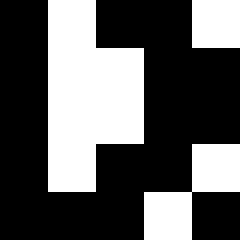[["black", "white", "black", "black", "white"], ["black", "white", "white", "black", "black"], ["black", "white", "white", "black", "black"], ["black", "white", "black", "black", "white"], ["black", "black", "black", "white", "black"]]